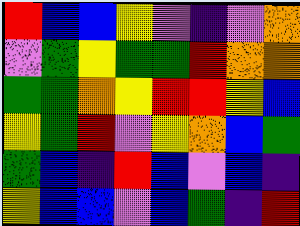[["red", "blue", "blue", "yellow", "violet", "indigo", "violet", "orange"], ["violet", "green", "yellow", "green", "green", "red", "orange", "orange"], ["green", "green", "orange", "yellow", "red", "red", "yellow", "blue"], ["yellow", "green", "red", "violet", "yellow", "orange", "blue", "green"], ["green", "blue", "indigo", "red", "blue", "violet", "blue", "indigo"], ["yellow", "blue", "blue", "violet", "blue", "green", "indigo", "red"]]